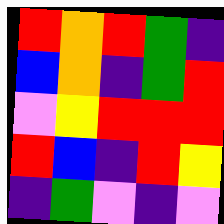[["red", "orange", "red", "green", "indigo"], ["blue", "orange", "indigo", "green", "red"], ["violet", "yellow", "red", "red", "red"], ["red", "blue", "indigo", "red", "yellow"], ["indigo", "green", "violet", "indigo", "violet"]]